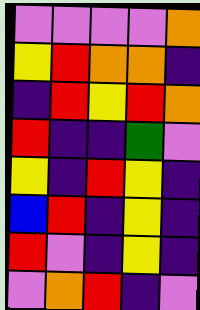[["violet", "violet", "violet", "violet", "orange"], ["yellow", "red", "orange", "orange", "indigo"], ["indigo", "red", "yellow", "red", "orange"], ["red", "indigo", "indigo", "green", "violet"], ["yellow", "indigo", "red", "yellow", "indigo"], ["blue", "red", "indigo", "yellow", "indigo"], ["red", "violet", "indigo", "yellow", "indigo"], ["violet", "orange", "red", "indigo", "violet"]]